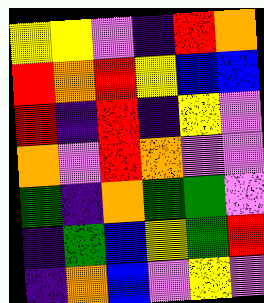[["yellow", "yellow", "violet", "indigo", "red", "orange"], ["red", "orange", "red", "yellow", "blue", "blue"], ["red", "indigo", "red", "indigo", "yellow", "violet"], ["orange", "violet", "red", "orange", "violet", "violet"], ["green", "indigo", "orange", "green", "green", "violet"], ["indigo", "green", "blue", "yellow", "green", "red"], ["indigo", "orange", "blue", "violet", "yellow", "violet"]]